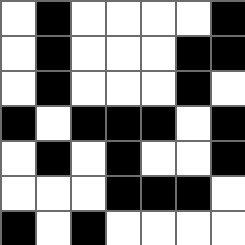[["white", "black", "white", "white", "white", "white", "black"], ["white", "black", "white", "white", "white", "black", "black"], ["white", "black", "white", "white", "white", "black", "white"], ["black", "white", "black", "black", "black", "white", "black"], ["white", "black", "white", "black", "white", "white", "black"], ["white", "white", "white", "black", "black", "black", "white"], ["black", "white", "black", "white", "white", "white", "white"]]